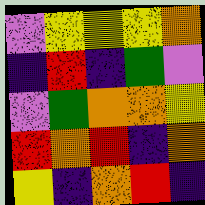[["violet", "yellow", "yellow", "yellow", "orange"], ["indigo", "red", "indigo", "green", "violet"], ["violet", "green", "orange", "orange", "yellow"], ["red", "orange", "red", "indigo", "orange"], ["yellow", "indigo", "orange", "red", "indigo"]]